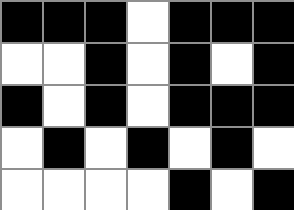[["black", "black", "black", "white", "black", "black", "black"], ["white", "white", "black", "white", "black", "white", "black"], ["black", "white", "black", "white", "black", "black", "black"], ["white", "black", "white", "black", "white", "black", "white"], ["white", "white", "white", "white", "black", "white", "black"]]